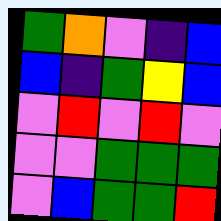[["green", "orange", "violet", "indigo", "blue"], ["blue", "indigo", "green", "yellow", "blue"], ["violet", "red", "violet", "red", "violet"], ["violet", "violet", "green", "green", "green"], ["violet", "blue", "green", "green", "red"]]